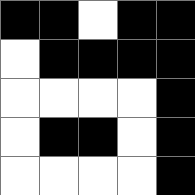[["black", "black", "white", "black", "black"], ["white", "black", "black", "black", "black"], ["white", "white", "white", "white", "black"], ["white", "black", "black", "white", "black"], ["white", "white", "white", "white", "black"]]